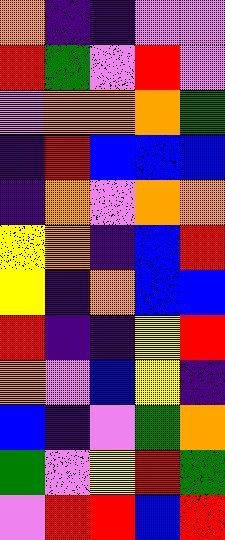[["orange", "indigo", "indigo", "violet", "violet"], ["red", "green", "violet", "red", "violet"], ["violet", "orange", "orange", "orange", "green"], ["indigo", "red", "blue", "blue", "blue"], ["indigo", "orange", "violet", "orange", "orange"], ["yellow", "orange", "indigo", "blue", "red"], ["yellow", "indigo", "orange", "blue", "blue"], ["red", "indigo", "indigo", "yellow", "red"], ["orange", "violet", "blue", "yellow", "indigo"], ["blue", "indigo", "violet", "green", "orange"], ["green", "violet", "yellow", "red", "green"], ["violet", "red", "red", "blue", "red"]]